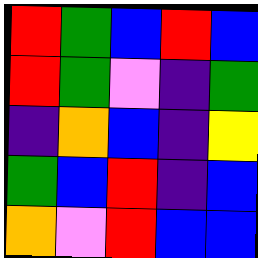[["red", "green", "blue", "red", "blue"], ["red", "green", "violet", "indigo", "green"], ["indigo", "orange", "blue", "indigo", "yellow"], ["green", "blue", "red", "indigo", "blue"], ["orange", "violet", "red", "blue", "blue"]]